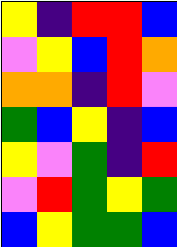[["yellow", "indigo", "red", "red", "blue"], ["violet", "yellow", "blue", "red", "orange"], ["orange", "orange", "indigo", "red", "violet"], ["green", "blue", "yellow", "indigo", "blue"], ["yellow", "violet", "green", "indigo", "red"], ["violet", "red", "green", "yellow", "green"], ["blue", "yellow", "green", "green", "blue"]]